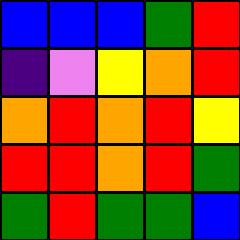[["blue", "blue", "blue", "green", "red"], ["indigo", "violet", "yellow", "orange", "red"], ["orange", "red", "orange", "red", "yellow"], ["red", "red", "orange", "red", "green"], ["green", "red", "green", "green", "blue"]]